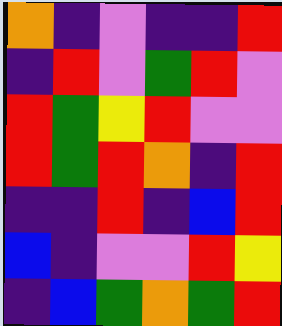[["orange", "indigo", "violet", "indigo", "indigo", "red"], ["indigo", "red", "violet", "green", "red", "violet"], ["red", "green", "yellow", "red", "violet", "violet"], ["red", "green", "red", "orange", "indigo", "red"], ["indigo", "indigo", "red", "indigo", "blue", "red"], ["blue", "indigo", "violet", "violet", "red", "yellow"], ["indigo", "blue", "green", "orange", "green", "red"]]